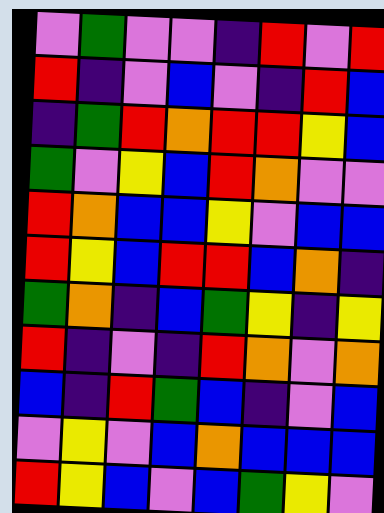[["violet", "green", "violet", "violet", "indigo", "red", "violet", "red"], ["red", "indigo", "violet", "blue", "violet", "indigo", "red", "blue"], ["indigo", "green", "red", "orange", "red", "red", "yellow", "blue"], ["green", "violet", "yellow", "blue", "red", "orange", "violet", "violet"], ["red", "orange", "blue", "blue", "yellow", "violet", "blue", "blue"], ["red", "yellow", "blue", "red", "red", "blue", "orange", "indigo"], ["green", "orange", "indigo", "blue", "green", "yellow", "indigo", "yellow"], ["red", "indigo", "violet", "indigo", "red", "orange", "violet", "orange"], ["blue", "indigo", "red", "green", "blue", "indigo", "violet", "blue"], ["violet", "yellow", "violet", "blue", "orange", "blue", "blue", "blue"], ["red", "yellow", "blue", "violet", "blue", "green", "yellow", "violet"]]